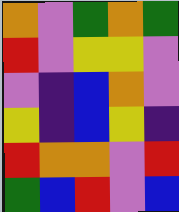[["orange", "violet", "green", "orange", "green"], ["red", "violet", "yellow", "yellow", "violet"], ["violet", "indigo", "blue", "orange", "violet"], ["yellow", "indigo", "blue", "yellow", "indigo"], ["red", "orange", "orange", "violet", "red"], ["green", "blue", "red", "violet", "blue"]]